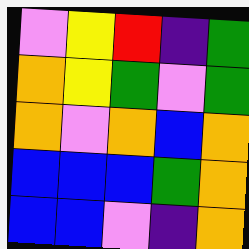[["violet", "yellow", "red", "indigo", "green"], ["orange", "yellow", "green", "violet", "green"], ["orange", "violet", "orange", "blue", "orange"], ["blue", "blue", "blue", "green", "orange"], ["blue", "blue", "violet", "indigo", "orange"]]